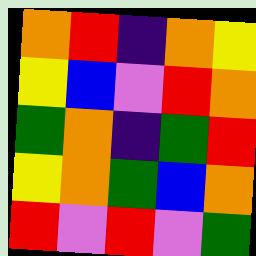[["orange", "red", "indigo", "orange", "yellow"], ["yellow", "blue", "violet", "red", "orange"], ["green", "orange", "indigo", "green", "red"], ["yellow", "orange", "green", "blue", "orange"], ["red", "violet", "red", "violet", "green"]]